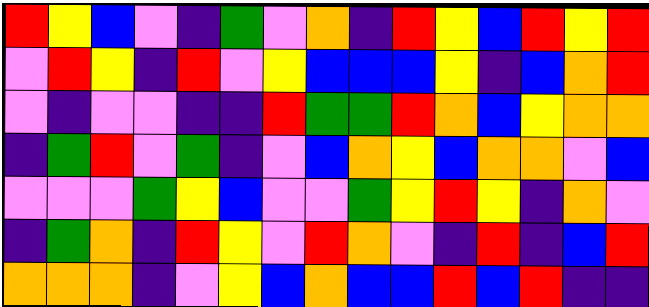[["red", "yellow", "blue", "violet", "indigo", "green", "violet", "orange", "indigo", "red", "yellow", "blue", "red", "yellow", "red"], ["violet", "red", "yellow", "indigo", "red", "violet", "yellow", "blue", "blue", "blue", "yellow", "indigo", "blue", "orange", "red"], ["violet", "indigo", "violet", "violet", "indigo", "indigo", "red", "green", "green", "red", "orange", "blue", "yellow", "orange", "orange"], ["indigo", "green", "red", "violet", "green", "indigo", "violet", "blue", "orange", "yellow", "blue", "orange", "orange", "violet", "blue"], ["violet", "violet", "violet", "green", "yellow", "blue", "violet", "violet", "green", "yellow", "red", "yellow", "indigo", "orange", "violet"], ["indigo", "green", "orange", "indigo", "red", "yellow", "violet", "red", "orange", "violet", "indigo", "red", "indigo", "blue", "red"], ["orange", "orange", "orange", "indigo", "violet", "yellow", "blue", "orange", "blue", "blue", "red", "blue", "red", "indigo", "indigo"]]